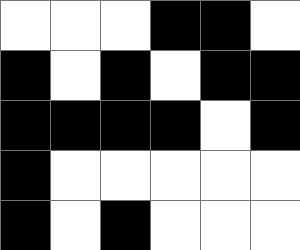[["white", "white", "white", "black", "black", "white"], ["black", "white", "black", "white", "black", "black"], ["black", "black", "black", "black", "white", "black"], ["black", "white", "white", "white", "white", "white"], ["black", "white", "black", "white", "white", "white"]]